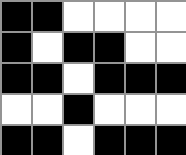[["black", "black", "white", "white", "white", "white"], ["black", "white", "black", "black", "white", "white"], ["black", "black", "white", "black", "black", "black"], ["white", "white", "black", "white", "white", "white"], ["black", "black", "white", "black", "black", "black"]]